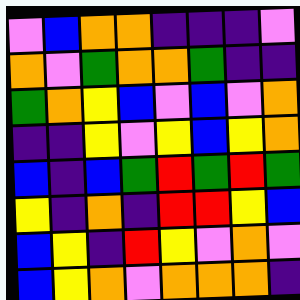[["violet", "blue", "orange", "orange", "indigo", "indigo", "indigo", "violet"], ["orange", "violet", "green", "orange", "orange", "green", "indigo", "indigo"], ["green", "orange", "yellow", "blue", "violet", "blue", "violet", "orange"], ["indigo", "indigo", "yellow", "violet", "yellow", "blue", "yellow", "orange"], ["blue", "indigo", "blue", "green", "red", "green", "red", "green"], ["yellow", "indigo", "orange", "indigo", "red", "red", "yellow", "blue"], ["blue", "yellow", "indigo", "red", "yellow", "violet", "orange", "violet"], ["blue", "yellow", "orange", "violet", "orange", "orange", "orange", "indigo"]]